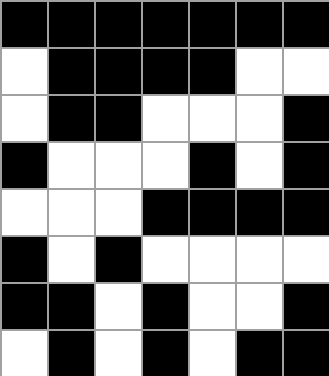[["black", "black", "black", "black", "black", "black", "black"], ["white", "black", "black", "black", "black", "white", "white"], ["white", "black", "black", "white", "white", "white", "black"], ["black", "white", "white", "white", "black", "white", "black"], ["white", "white", "white", "black", "black", "black", "black"], ["black", "white", "black", "white", "white", "white", "white"], ["black", "black", "white", "black", "white", "white", "black"], ["white", "black", "white", "black", "white", "black", "black"]]